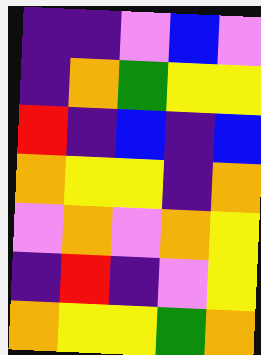[["indigo", "indigo", "violet", "blue", "violet"], ["indigo", "orange", "green", "yellow", "yellow"], ["red", "indigo", "blue", "indigo", "blue"], ["orange", "yellow", "yellow", "indigo", "orange"], ["violet", "orange", "violet", "orange", "yellow"], ["indigo", "red", "indigo", "violet", "yellow"], ["orange", "yellow", "yellow", "green", "orange"]]